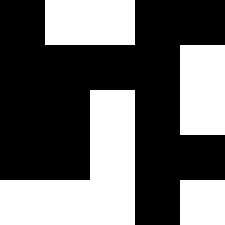[["black", "white", "white", "black", "black"], ["black", "black", "black", "black", "white"], ["black", "black", "white", "black", "white"], ["black", "black", "white", "black", "black"], ["white", "white", "white", "black", "white"]]